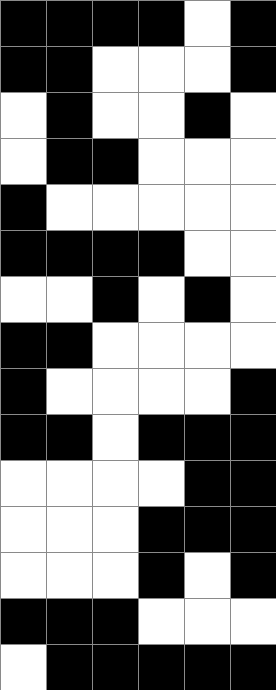[["black", "black", "black", "black", "white", "black"], ["black", "black", "white", "white", "white", "black"], ["white", "black", "white", "white", "black", "white"], ["white", "black", "black", "white", "white", "white"], ["black", "white", "white", "white", "white", "white"], ["black", "black", "black", "black", "white", "white"], ["white", "white", "black", "white", "black", "white"], ["black", "black", "white", "white", "white", "white"], ["black", "white", "white", "white", "white", "black"], ["black", "black", "white", "black", "black", "black"], ["white", "white", "white", "white", "black", "black"], ["white", "white", "white", "black", "black", "black"], ["white", "white", "white", "black", "white", "black"], ["black", "black", "black", "white", "white", "white"], ["white", "black", "black", "black", "black", "black"]]